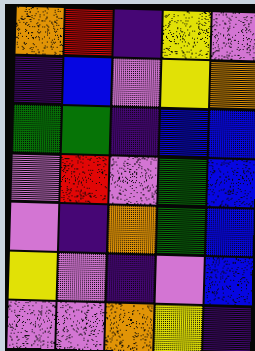[["orange", "red", "indigo", "yellow", "violet"], ["indigo", "blue", "violet", "yellow", "orange"], ["green", "green", "indigo", "blue", "blue"], ["violet", "red", "violet", "green", "blue"], ["violet", "indigo", "orange", "green", "blue"], ["yellow", "violet", "indigo", "violet", "blue"], ["violet", "violet", "orange", "yellow", "indigo"]]